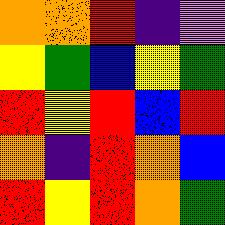[["orange", "orange", "red", "indigo", "violet"], ["yellow", "green", "blue", "yellow", "green"], ["red", "yellow", "red", "blue", "red"], ["orange", "indigo", "red", "orange", "blue"], ["red", "yellow", "red", "orange", "green"]]